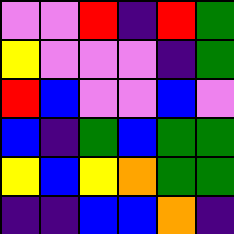[["violet", "violet", "red", "indigo", "red", "green"], ["yellow", "violet", "violet", "violet", "indigo", "green"], ["red", "blue", "violet", "violet", "blue", "violet"], ["blue", "indigo", "green", "blue", "green", "green"], ["yellow", "blue", "yellow", "orange", "green", "green"], ["indigo", "indigo", "blue", "blue", "orange", "indigo"]]